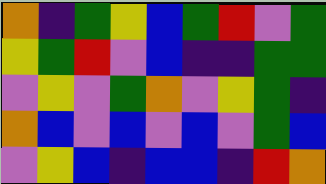[["orange", "indigo", "green", "yellow", "blue", "green", "red", "violet", "green"], ["yellow", "green", "red", "violet", "blue", "indigo", "indigo", "green", "green"], ["violet", "yellow", "violet", "green", "orange", "violet", "yellow", "green", "indigo"], ["orange", "blue", "violet", "blue", "violet", "blue", "violet", "green", "blue"], ["violet", "yellow", "blue", "indigo", "blue", "blue", "indigo", "red", "orange"]]